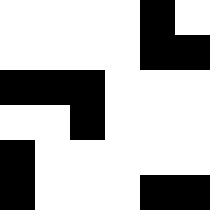[["white", "white", "white", "white", "black", "white"], ["white", "white", "white", "white", "black", "black"], ["black", "black", "black", "white", "white", "white"], ["white", "white", "black", "white", "white", "white"], ["black", "white", "white", "white", "white", "white"], ["black", "white", "white", "white", "black", "black"]]